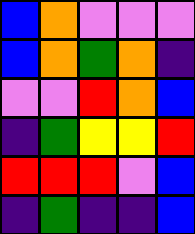[["blue", "orange", "violet", "violet", "violet"], ["blue", "orange", "green", "orange", "indigo"], ["violet", "violet", "red", "orange", "blue"], ["indigo", "green", "yellow", "yellow", "red"], ["red", "red", "red", "violet", "blue"], ["indigo", "green", "indigo", "indigo", "blue"]]